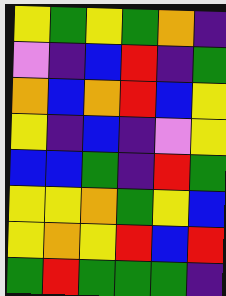[["yellow", "green", "yellow", "green", "orange", "indigo"], ["violet", "indigo", "blue", "red", "indigo", "green"], ["orange", "blue", "orange", "red", "blue", "yellow"], ["yellow", "indigo", "blue", "indigo", "violet", "yellow"], ["blue", "blue", "green", "indigo", "red", "green"], ["yellow", "yellow", "orange", "green", "yellow", "blue"], ["yellow", "orange", "yellow", "red", "blue", "red"], ["green", "red", "green", "green", "green", "indigo"]]